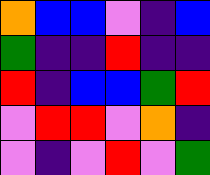[["orange", "blue", "blue", "violet", "indigo", "blue"], ["green", "indigo", "indigo", "red", "indigo", "indigo"], ["red", "indigo", "blue", "blue", "green", "red"], ["violet", "red", "red", "violet", "orange", "indigo"], ["violet", "indigo", "violet", "red", "violet", "green"]]